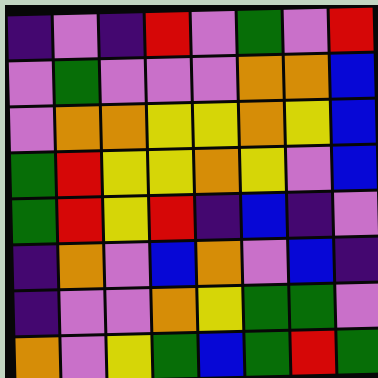[["indigo", "violet", "indigo", "red", "violet", "green", "violet", "red"], ["violet", "green", "violet", "violet", "violet", "orange", "orange", "blue"], ["violet", "orange", "orange", "yellow", "yellow", "orange", "yellow", "blue"], ["green", "red", "yellow", "yellow", "orange", "yellow", "violet", "blue"], ["green", "red", "yellow", "red", "indigo", "blue", "indigo", "violet"], ["indigo", "orange", "violet", "blue", "orange", "violet", "blue", "indigo"], ["indigo", "violet", "violet", "orange", "yellow", "green", "green", "violet"], ["orange", "violet", "yellow", "green", "blue", "green", "red", "green"]]